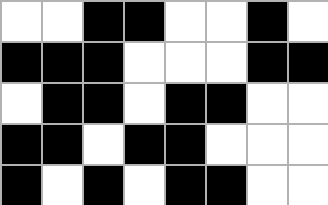[["white", "white", "black", "black", "white", "white", "black", "white"], ["black", "black", "black", "white", "white", "white", "black", "black"], ["white", "black", "black", "white", "black", "black", "white", "white"], ["black", "black", "white", "black", "black", "white", "white", "white"], ["black", "white", "black", "white", "black", "black", "white", "white"]]